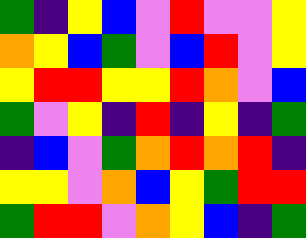[["green", "indigo", "yellow", "blue", "violet", "red", "violet", "violet", "yellow"], ["orange", "yellow", "blue", "green", "violet", "blue", "red", "violet", "yellow"], ["yellow", "red", "red", "yellow", "yellow", "red", "orange", "violet", "blue"], ["green", "violet", "yellow", "indigo", "red", "indigo", "yellow", "indigo", "green"], ["indigo", "blue", "violet", "green", "orange", "red", "orange", "red", "indigo"], ["yellow", "yellow", "violet", "orange", "blue", "yellow", "green", "red", "red"], ["green", "red", "red", "violet", "orange", "yellow", "blue", "indigo", "green"]]